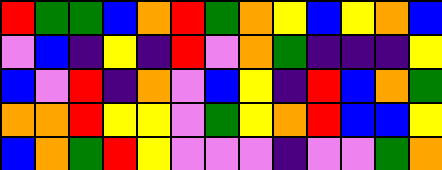[["red", "green", "green", "blue", "orange", "red", "green", "orange", "yellow", "blue", "yellow", "orange", "blue"], ["violet", "blue", "indigo", "yellow", "indigo", "red", "violet", "orange", "green", "indigo", "indigo", "indigo", "yellow"], ["blue", "violet", "red", "indigo", "orange", "violet", "blue", "yellow", "indigo", "red", "blue", "orange", "green"], ["orange", "orange", "red", "yellow", "yellow", "violet", "green", "yellow", "orange", "red", "blue", "blue", "yellow"], ["blue", "orange", "green", "red", "yellow", "violet", "violet", "violet", "indigo", "violet", "violet", "green", "orange"]]